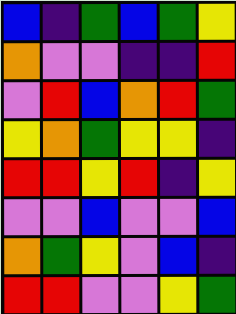[["blue", "indigo", "green", "blue", "green", "yellow"], ["orange", "violet", "violet", "indigo", "indigo", "red"], ["violet", "red", "blue", "orange", "red", "green"], ["yellow", "orange", "green", "yellow", "yellow", "indigo"], ["red", "red", "yellow", "red", "indigo", "yellow"], ["violet", "violet", "blue", "violet", "violet", "blue"], ["orange", "green", "yellow", "violet", "blue", "indigo"], ["red", "red", "violet", "violet", "yellow", "green"]]